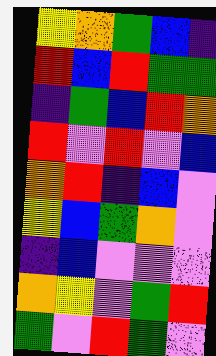[["yellow", "orange", "green", "blue", "indigo"], ["red", "blue", "red", "green", "green"], ["indigo", "green", "blue", "red", "orange"], ["red", "violet", "red", "violet", "blue"], ["orange", "red", "indigo", "blue", "violet"], ["yellow", "blue", "green", "orange", "violet"], ["indigo", "blue", "violet", "violet", "violet"], ["orange", "yellow", "violet", "green", "red"], ["green", "violet", "red", "green", "violet"]]